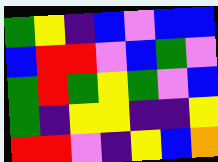[["green", "yellow", "indigo", "blue", "violet", "blue", "blue"], ["blue", "red", "red", "violet", "blue", "green", "violet"], ["green", "red", "green", "yellow", "green", "violet", "blue"], ["green", "indigo", "yellow", "yellow", "indigo", "indigo", "yellow"], ["red", "red", "violet", "indigo", "yellow", "blue", "orange"]]